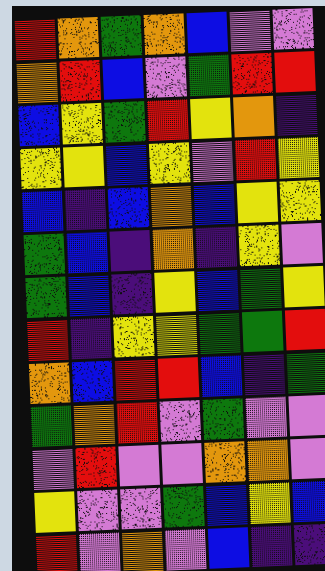[["red", "orange", "green", "orange", "blue", "violet", "violet"], ["orange", "red", "blue", "violet", "green", "red", "red"], ["blue", "yellow", "green", "red", "yellow", "orange", "indigo"], ["yellow", "yellow", "blue", "yellow", "violet", "red", "yellow"], ["blue", "indigo", "blue", "orange", "blue", "yellow", "yellow"], ["green", "blue", "indigo", "orange", "indigo", "yellow", "violet"], ["green", "blue", "indigo", "yellow", "blue", "green", "yellow"], ["red", "indigo", "yellow", "yellow", "green", "green", "red"], ["orange", "blue", "red", "red", "blue", "indigo", "green"], ["green", "orange", "red", "violet", "green", "violet", "violet"], ["violet", "red", "violet", "violet", "orange", "orange", "violet"], ["yellow", "violet", "violet", "green", "blue", "yellow", "blue"], ["red", "violet", "orange", "violet", "blue", "indigo", "indigo"]]